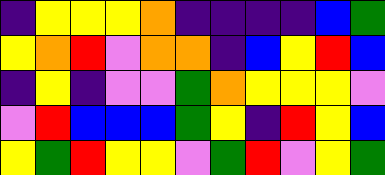[["indigo", "yellow", "yellow", "yellow", "orange", "indigo", "indigo", "indigo", "indigo", "blue", "green"], ["yellow", "orange", "red", "violet", "orange", "orange", "indigo", "blue", "yellow", "red", "blue"], ["indigo", "yellow", "indigo", "violet", "violet", "green", "orange", "yellow", "yellow", "yellow", "violet"], ["violet", "red", "blue", "blue", "blue", "green", "yellow", "indigo", "red", "yellow", "blue"], ["yellow", "green", "red", "yellow", "yellow", "violet", "green", "red", "violet", "yellow", "green"]]